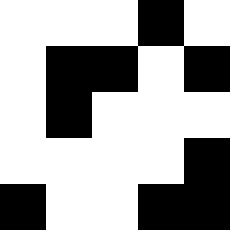[["white", "white", "white", "black", "white"], ["white", "black", "black", "white", "black"], ["white", "black", "white", "white", "white"], ["white", "white", "white", "white", "black"], ["black", "white", "white", "black", "black"]]